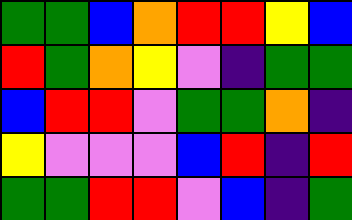[["green", "green", "blue", "orange", "red", "red", "yellow", "blue"], ["red", "green", "orange", "yellow", "violet", "indigo", "green", "green"], ["blue", "red", "red", "violet", "green", "green", "orange", "indigo"], ["yellow", "violet", "violet", "violet", "blue", "red", "indigo", "red"], ["green", "green", "red", "red", "violet", "blue", "indigo", "green"]]